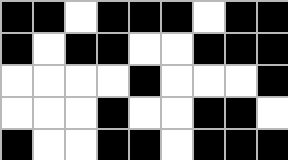[["black", "black", "white", "black", "black", "black", "white", "black", "black"], ["black", "white", "black", "black", "white", "white", "black", "black", "black"], ["white", "white", "white", "white", "black", "white", "white", "white", "black"], ["white", "white", "white", "black", "white", "white", "black", "black", "white"], ["black", "white", "white", "black", "black", "white", "black", "black", "black"]]